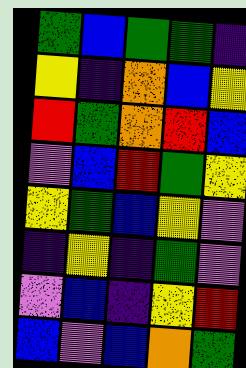[["green", "blue", "green", "green", "indigo"], ["yellow", "indigo", "orange", "blue", "yellow"], ["red", "green", "orange", "red", "blue"], ["violet", "blue", "red", "green", "yellow"], ["yellow", "green", "blue", "yellow", "violet"], ["indigo", "yellow", "indigo", "green", "violet"], ["violet", "blue", "indigo", "yellow", "red"], ["blue", "violet", "blue", "orange", "green"]]